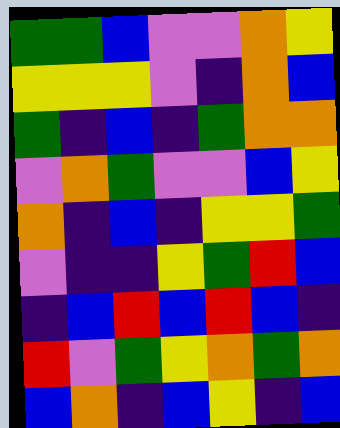[["green", "green", "blue", "violet", "violet", "orange", "yellow"], ["yellow", "yellow", "yellow", "violet", "indigo", "orange", "blue"], ["green", "indigo", "blue", "indigo", "green", "orange", "orange"], ["violet", "orange", "green", "violet", "violet", "blue", "yellow"], ["orange", "indigo", "blue", "indigo", "yellow", "yellow", "green"], ["violet", "indigo", "indigo", "yellow", "green", "red", "blue"], ["indigo", "blue", "red", "blue", "red", "blue", "indigo"], ["red", "violet", "green", "yellow", "orange", "green", "orange"], ["blue", "orange", "indigo", "blue", "yellow", "indigo", "blue"]]